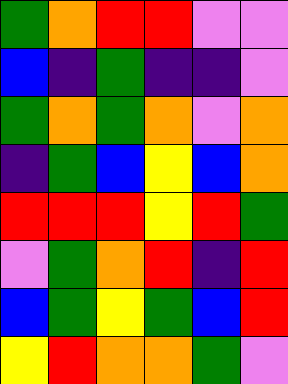[["green", "orange", "red", "red", "violet", "violet"], ["blue", "indigo", "green", "indigo", "indigo", "violet"], ["green", "orange", "green", "orange", "violet", "orange"], ["indigo", "green", "blue", "yellow", "blue", "orange"], ["red", "red", "red", "yellow", "red", "green"], ["violet", "green", "orange", "red", "indigo", "red"], ["blue", "green", "yellow", "green", "blue", "red"], ["yellow", "red", "orange", "orange", "green", "violet"]]